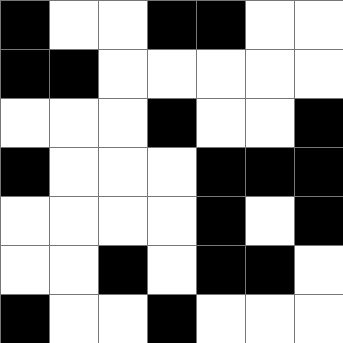[["black", "white", "white", "black", "black", "white", "white"], ["black", "black", "white", "white", "white", "white", "white"], ["white", "white", "white", "black", "white", "white", "black"], ["black", "white", "white", "white", "black", "black", "black"], ["white", "white", "white", "white", "black", "white", "black"], ["white", "white", "black", "white", "black", "black", "white"], ["black", "white", "white", "black", "white", "white", "white"]]